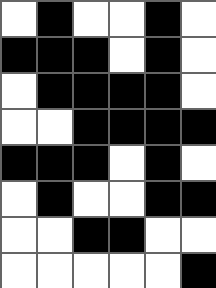[["white", "black", "white", "white", "black", "white"], ["black", "black", "black", "white", "black", "white"], ["white", "black", "black", "black", "black", "white"], ["white", "white", "black", "black", "black", "black"], ["black", "black", "black", "white", "black", "white"], ["white", "black", "white", "white", "black", "black"], ["white", "white", "black", "black", "white", "white"], ["white", "white", "white", "white", "white", "black"]]